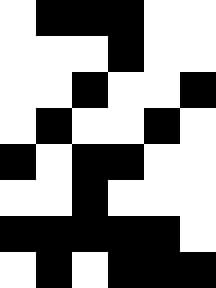[["white", "black", "black", "black", "white", "white"], ["white", "white", "white", "black", "white", "white"], ["white", "white", "black", "white", "white", "black"], ["white", "black", "white", "white", "black", "white"], ["black", "white", "black", "black", "white", "white"], ["white", "white", "black", "white", "white", "white"], ["black", "black", "black", "black", "black", "white"], ["white", "black", "white", "black", "black", "black"]]